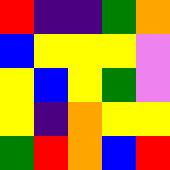[["red", "indigo", "indigo", "green", "orange"], ["blue", "yellow", "yellow", "yellow", "violet"], ["yellow", "blue", "yellow", "green", "violet"], ["yellow", "indigo", "orange", "yellow", "yellow"], ["green", "red", "orange", "blue", "red"]]